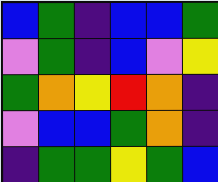[["blue", "green", "indigo", "blue", "blue", "green"], ["violet", "green", "indigo", "blue", "violet", "yellow"], ["green", "orange", "yellow", "red", "orange", "indigo"], ["violet", "blue", "blue", "green", "orange", "indigo"], ["indigo", "green", "green", "yellow", "green", "blue"]]